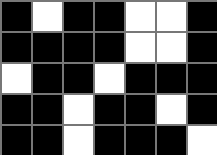[["black", "white", "black", "black", "white", "white", "black"], ["black", "black", "black", "black", "white", "white", "black"], ["white", "black", "black", "white", "black", "black", "black"], ["black", "black", "white", "black", "black", "white", "black"], ["black", "black", "white", "black", "black", "black", "white"]]